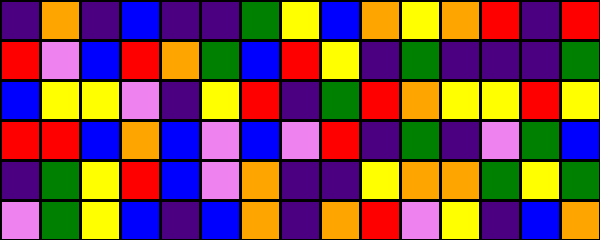[["indigo", "orange", "indigo", "blue", "indigo", "indigo", "green", "yellow", "blue", "orange", "yellow", "orange", "red", "indigo", "red"], ["red", "violet", "blue", "red", "orange", "green", "blue", "red", "yellow", "indigo", "green", "indigo", "indigo", "indigo", "green"], ["blue", "yellow", "yellow", "violet", "indigo", "yellow", "red", "indigo", "green", "red", "orange", "yellow", "yellow", "red", "yellow"], ["red", "red", "blue", "orange", "blue", "violet", "blue", "violet", "red", "indigo", "green", "indigo", "violet", "green", "blue"], ["indigo", "green", "yellow", "red", "blue", "violet", "orange", "indigo", "indigo", "yellow", "orange", "orange", "green", "yellow", "green"], ["violet", "green", "yellow", "blue", "indigo", "blue", "orange", "indigo", "orange", "red", "violet", "yellow", "indigo", "blue", "orange"]]